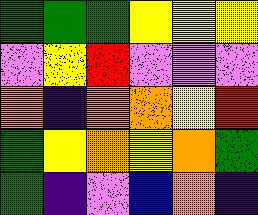[["green", "green", "green", "yellow", "yellow", "yellow"], ["violet", "yellow", "red", "violet", "violet", "violet"], ["orange", "indigo", "orange", "orange", "yellow", "red"], ["green", "yellow", "orange", "yellow", "orange", "green"], ["green", "indigo", "violet", "blue", "orange", "indigo"]]